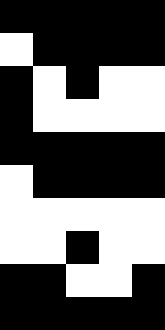[["black", "black", "black", "black", "black"], ["white", "black", "black", "black", "black"], ["black", "white", "black", "white", "white"], ["black", "white", "white", "white", "white"], ["black", "black", "black", "black", "black"], ["white", "black", "black", "black", "black"], ["white", "white", "white", "white", "white"], ["white", "white", "black", "white", "white"], ["black", "black", "white", "white", "black"], ["black", "black", "black", "black", "black"]]